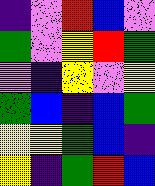[["indigo", "violet", "red", "blue", "violet"], ["green", "violet", "yellow", "red", "green"], ["violet", "indigo", "yellow", "violet", "yellow"], ["green", "blue", "indigo", "blue", "green"], ["yellow", "yellow", "green", "blue", "indigo"], ["yellow", "indigo", "green", "red", "blue"]]